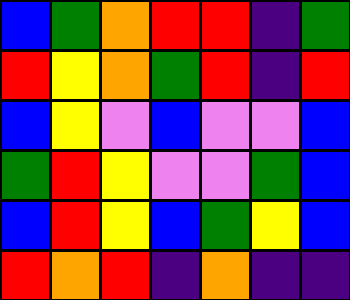[["blue", "green", "orange", "red", "red", "indigo", "green"], ["red", "yellow", "orange", "green", "red", "indigo", "red"], ["blue", "yellow", "violet", "blue", "violet", "violet", "blue"], ["green", "red", "yellow", "violet", "violet", "green", "blue"], ["blue", "red", "yellow", "blue", "green", "yellow", "blue"], ["red", "orange", "red", "indigo", "orange", "indigo", "indigo"]]